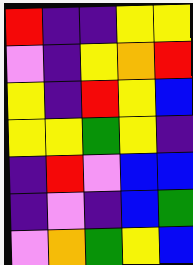[["red", "indigo", "indigo", "yellow", "yellow"], ["violet", "indigo", "yellow", "orange", "red"], ["yellow", "indigo", "red", "yellow", "blue"], ["yellow", "yellow", "green", "yellow", "indigo"], ["indigo", "red", "violet", "blue", "blue"], ["indigo", "violet", "indigo", "blue", "green"], ["violet", "orange", "green", "yellow", "blue"]]